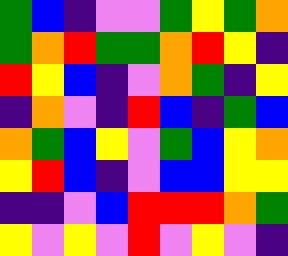[["green", "blue", "indigo", "violet", "violet", "green", "yellow", "green", "orange"], ["green", "orange", "red", "green", "green", "orange", "red", "yellow", "indigo"], ["red", "yellow", "blue", "indigo", "violet", "orange", "green", "indigo", "yellow"], ["indigo", "orange", "violet", "indigo", "red", "blue", "indigo", "green", "blue"], ["orange", "green", "blue", "yellow", "violet", "green", "blue", "yellow", "orange"], ["yellow", "red", "blue", "indigo", "violet", "blue", "blue", "yellow", "yellow"], ["indigo", "indigo", "violet", "blue", "red", "red", "red", "orange", "green"], ["yellow", "violet", "yellow", "violet", "red", "violet", "yellow", "violet", "indigo"]]